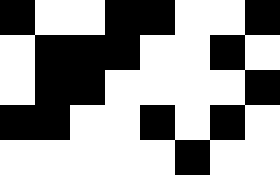[["black", "white", "white", "black", "black", "white", "white", "black"], ["white", "black", "black", "black", "white", "white", "black", "white"], ["white", "black", "black", "white", "white", "white", "white", "black"], ["black", "black", "white", "white", "black", "white", "black", "white"], ["white", "white", "white", "white", "white", "black", "white", "white"]]